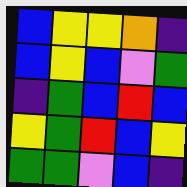[["blue", "yellow", "yellow", "orange", "indigo"], ["blue", "yellow", "blue", "violet", "green"], ["indigo", "green", "blue", "red", "blue"], ["yellow", "green", "red", "blue", "yellow"], ["green", "green", "violet", "blue", "indigo"]]